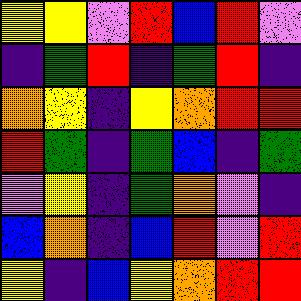[["yellow", "yellow", "violet", "red", "blue", "red", "violet"], ["indigo", "green", "red", "indigo", "green", "red", "indigo"], ["orange", "yellow", "indigo", "yellow", "orange", "red", "red"], ["red", "green", "indigo", "green", "blue", "indigo", "green"], ["violet", "yellow", "indigo", "green", "orange", "violet", "indigo"], ["blue", "orange", "indigo", "blue", "red", "violet", "red"], ["yellow", "indigo", "blue", "yellow", "orange", "red", "red"]]